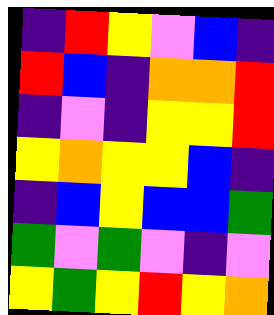[["indigo", "red", "yellow", "violet", "blue", "indigo"], ["red", "blue", "indigo", "orange", "orange", "red"], ["indigo", "violet", "indigo", "yellow", "yellow", "red"], ["yellow", "orange", "yellow", "yellow", "blue", "indigo"], ["indigo", "blue", "yellow", "blue", "blue", "green"], ["green", "violet", "green", "violet", "indigo", "violet"], ["yellow", "green", "yellow", "red", "yellow", "orange"]]